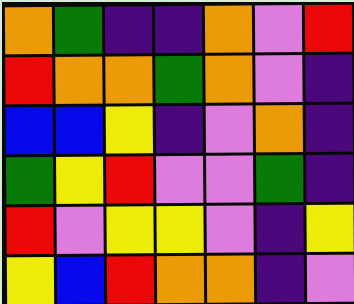[["orange", "green", "indigo", "indigo", "orange", "violet", "red"], ["red", "orange", "orange", "green", "orange", "violet", "indigo"], ["blue", "blue", "yellow", "indigo", "violet", "orange", "indigo"], ["green", "yellow", "red", "violet", "violet", "green", "indigo"], ["red", "violet", "yellow", "yellow", "violet", "indigo", "yellow"], ["yellow", "blue", "red", "orange", "orange", "indigo", "violet"]]